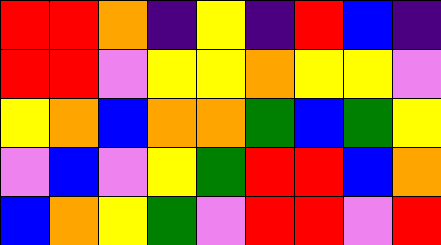[["red", "red", "orange", "indigo", "yellow", "indigo", "red", "blue", "indigo"], ["red", "red", "violet", "yellow", "yellow", "orange", "yellow", "yellow", "violet"], ["yellow", "orange", "blue", "orange", "orange", "green", "blue", "green", "yellow"], ["violet", "blue", "violet", "yellow", "green", "red", "red", "blue", "orange"], ["blue", "orange", "yellow", "green", "violet", "red", "red", "violet", "red"]]